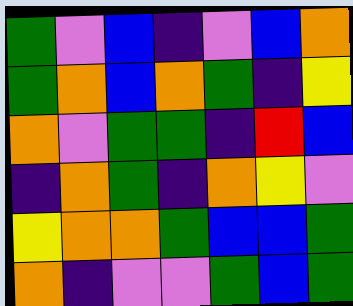[["green", "violet", "blue", "indigo", "violet", "blue", "orange"], ["green", "orange", "blue", "orange", "green", "indigo", "yellow"], ["orange", "violet", "green", "green", "indigo", "red", "blue"], ["indigo", "orange", "green", "indigo", "orange", "yellow", "violet"], ["yellow", "orange", "orange", "green", "blue", "blue", "green"], ["orange", "indigo", "violet", "violet", "green", "blue", "green"]]